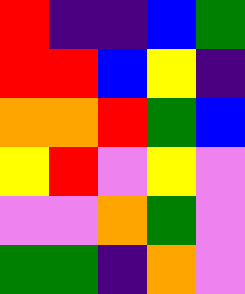[["red", "indigo", "indigo", "blue", "green"], ["red", "red", "blue", "yellow", "indigo"], ["orange", "orange", "red", "green", "blue"], ["yellow", "red", "violet", "yellow", "violet"], ["violet", "violet", "orange", "green", "violet"], ["green", "green", "indigo", "orange", "violet"]]